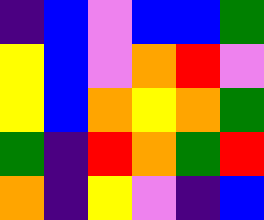[["indigo", "blue", "violet", "blue", "blue", "green"], ["yellow", "blue", "violet", "orange", "red", "violet"], ["yellow", "blue", "orange", "yellow", "orange", "green"], ["green", "indigo", "red", "orange", "green", "red"], ["orange", "indigo", "yellow", "violet", "indigo", "blue"]]